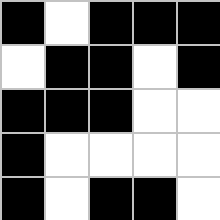[["black", "white", "black", "black", "black"], ["white", "black", "black", "white", "black"], ["black", "black", "black", "white", "white"], ["black", "white", "white", "white", "white"], ["black", "white", "black", "black", "white"]]